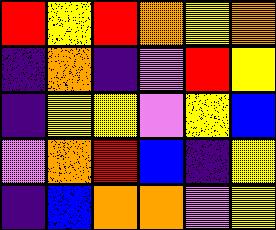[["red", "yellow", "red", "orange", "yellow", "orange"], ["indigo", "orange", "indigo", "violet", "red", "yellow"], ["indigo", "yellow", "yellow", "violet", "yellow", "blue"], ["violet", "orange", "red", "blue", "indigo", "yellow"], ["indigo", "blue", "orange", "orange", "violet", "yellow"]]